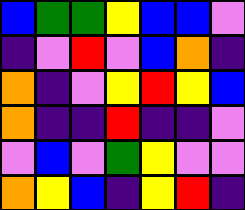[["blue", "green", "green", "yellow", "blue", "blue", "violet"], ["indigo", "violet", "red", "violet", "blue", "orange", "indigo"], ["orange", "indigo", "violet", "yellow", "red", "yellow", "blue"], ["orange", "indigo", "indigo", "red", "indigo", "indigo", "violet"], ["violet", "blue", "violet", "green", "yellow", "violet", "violet"], ["orange", "yellow", "blue", "indigo", "yellow", "red", "indigo"]]